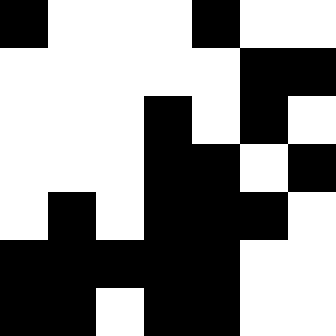[["black", "white", "white", "white", "black", "white", "white"], ["white", "white", "white", "white", "white", "black", "black"], ["white", "white", "white", "black", "white", "black", "white"], ["white", "white", "white", "black", "black", "white", "black"], ["white", "black", "white", "black", "black", "black", "white"], ["black", "black", "black", "black", "black", "white", "white"], ["black", "black", "white", "black", "black", "white", "white"]]